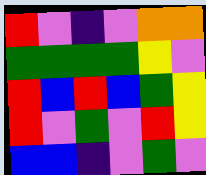[["red", "violet", "indigo", "violet", "orange", "orange"], ["green", "green", "green", "green", "yellow", "violet"], ["red", "blue", "red", "blue", "green", "yellow"], ["red", "violet", "green", "violet", "red", "yellow"], ["blue", "blue", "indigo", "violet", "green", "violet"]]